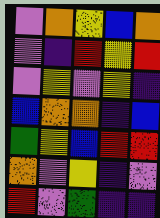[["violet", "orange", "yellow", "blue", "orange"], ["violet", "indigo", "red", "yellow", "red"], ["violet", "yellow", "violet", "yellow", "indigo"], ["blue", "orange", "orange", "indigo", "blue"], ["green", "yellow", "blue", "red", "red"], ["orange", "violet", "yellow", "indigo", "violet"], ["red", "violet", "green", "indigo", "indigo"]]